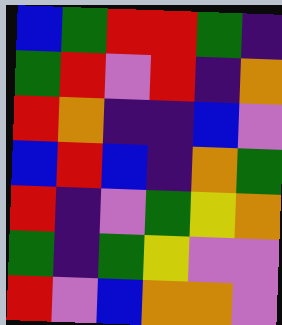[["blue", "green", "red", "red", "green", "indigo"], ["green", "red", "violet", "red", "indigo", "orange"], ["red", "orange", "indigo", "indigo", "blue", "violet"], ["blue", "red", "blue", "indigo", "orange", "green"], ["red", "indigo", "violet", "green", "yellow", "orange"], ["green", "indigo", "green", "yellow", "violet", "violet"], ["red", "violet", "blue", "orange", "orange", "violet"]]